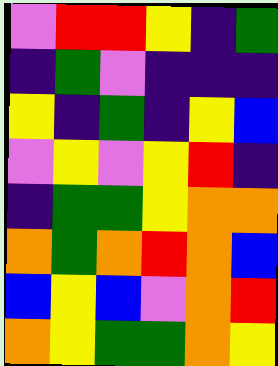[["violet", "red", "red", "yellow", "indigo", "green"], ["indigo", "green", "violet", "indigo", "indigo", "indigo"], ["yellow", "indigo", "green", "indigo", "yellow", "blue"], ["violet", "yellow", "violet", "yellow", "red", "indigo"], ["indigo", "green", "green", "yellow", "orange", "orange"], ["orange", "green", "orange", "red", "orange", "blue"], ["blue", "yellow", "blue", "violet", "orange", "red"], ["orange", "yellow", "green", "green", "orange", "yellow"]]